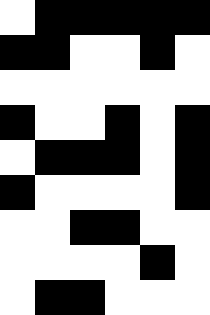[["white", "black", "black", "black", "black", "black"], ["black", "black", "white", "white", "black", "white"], ["white", "white", "white", "white", "white", "white"], ["black", "white", "white", "black", "white", "black"], ["white", "black", "black", "black", "white", "black"], ["black", "white", "white", "white", "white", "black"], ["white", "white", "black", "black", "white", "white"], ["white", "white", "white", "white", "black", "white"], ["white", "black", "black", "white", "white", "white"]]